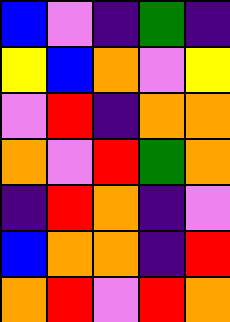[["blue", "violet", "indigo", "green", "indigo"], ["yellow", "blue", "orange", "violet", "yellow"], ["violet", "red", "indigo", "orange", "orange"], ["orange", "violet", "red", "green", "orange"], ["indigo", "red", "orange", "indigo", "violet"], ["blue", "orange", "orange", "indigo", "red"], ["orange", "red", "violet", "red", "orange"]]